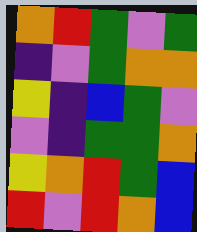[["orange", "red", "green", "violet", "green"], ["indigo", "violet", "green", "orange", "orange"], ["yellow", "indigo", "blue", "green", "violet"], ["violet", "indigo", "green", "green", "orange"], ["yellow", "orange", "red", "green", "blue"], ["red", "violet", "red", "orange", "blue"]]